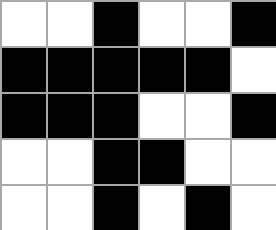[["white", "white", "black", "white", "white", "black"], ["black", "black", "black", "black", "black", "white"], ["black", "black", "black", "white", "white", "black"], ["white", "white", "black", "black", "white", "white"], ["white", "white", "black", "white", "black", "white"]]